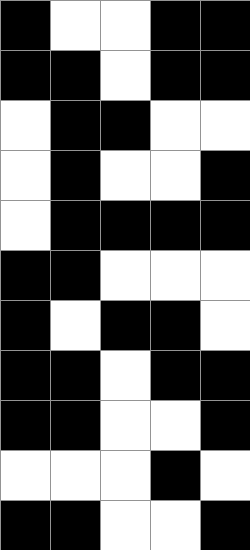[["black", "white", "white", "black", "black"], ["black", "black", "white", "black", "black"], ["white", "black", "black", "white", "white"], ["white", "black", "white", "white", "black"], ["white", "black", "black", "black", "black"], ["black", "black", "white", "white", "white"], ["black", "white", "black", "black", "white"], ["black", "black", "white", "black", "black"], ["black", "black", "white", "white", "black"], ["white", "white", "white", "black", "white"], ["black", "black", "white", "white", "black"]]